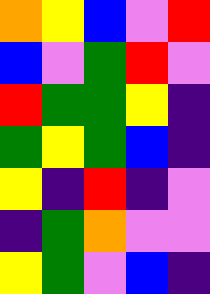[["orange", "yellow", "blue", "violet", "red"], ["blue", "violet", "green", "red", "violet"], ["red", "green", "green", "yellow", "indigo"], ["green", "yellow", "green", "blue", "indigo"], ["yellow", "indigo", "red", "indigo", "violet"], ["indigo", "green", "orange", "violet", "violet"], ["yellow", "green", "violet", "blue", "indigo"]]